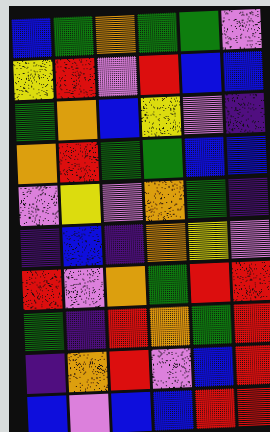[["blue", "green", "orange", "green", "green", "violet"], ["yellow", "red", "violet", "red", "blue", "blue"], ["green", "orange", "blue", "yellow", "violet", "indigo"], ["orange", "red", "green", "green", "blue", "blue"], ["violet", "yellow", "violet", "orange", "green", "indigo"], ["indigo", "blue", "indigo", "orange", "yellow", "violet"], ["red", "violet", "orange", "green", "red", "red"], ["green", "indigo", "red", "orange", "green", "red"], ["indigo", "orange", "red", "violet", "blue", "red"], ["blue", "violet", "blue", "blue", "red", "red"]]